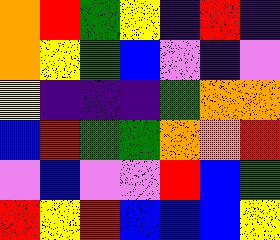[["orange", "red", "green", "yellow", "indigo", "red", "indigo"], ["orange", "yellow", "green", "blue", "violet", "indigo", "violet"], ["yellow", "indigo", "indigo", "indigo", "green", "orange", "orange"], ["blue", "red", "green", "green", "orange", "orange", "red"], ["violet", "blue", "violet", "violet", "red", "blue", "green"], ["red", "yellow", "red", "blue", "blue", "blue", "yellow"]]